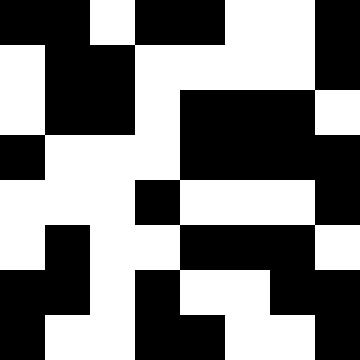[["black", "black", "white", "black", "black", "white", "white", "black"], ["white", "black", "black", "white", "white", "white", "white", "black"], ["white", "black", "black", "white", "black", "black", "black", "white"], ["black", "white", "white", "white", "black", "black", "black", "black"], ["white", "white", "white", "black", "white", "white", "white", "black"], ["white", "black", "white", "white", "black", "black", "black", "white"], ["black", "black", "white", "black", "white", "white", "black", "black"], ["black", "white", "white", "black", "black", "white", "white", "black"]]